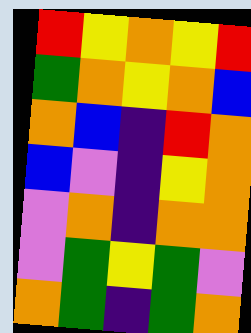[["red", "yellow", "orange", "yellow", "red"], ["green", "orange", "yellow", "orange", "blue"], ["orange", "blue", "indigo", "red", "orange"], ["blue", "violet", "indigo", "yellow", "orange"], ["violet", "orange", "indigo", "orange", "orange"], ["violet", "green", "yellow", "green", "violet"], ["orange", "green", "indigo", "green", "orange"]]